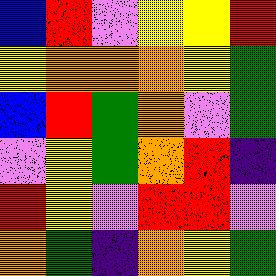[["blue", "red", "violet", "yellow", "yellow", "red"], ["yellow", "orange", "orange", "orange", "yellow", "green"], ["blue", "red", "green", "orange", "violet", "green"], ["violet", "yellow", "green", "orange", "red", "indigo"], ["red", "yellow", "violet", "red", "red", "violet"], ["orange", "green", "indigo", "orange", "yellow", "green"]]